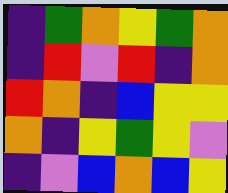[["indigo", "green", "orange", "yellow", "green", "orange"], ["indigo", "red", "violet", "red", "indigo", "orange"], ["red", "orange", "indigo", "blue", "yellow", "yellow"], ["orange", "indigo", "yellow", "green", "yellow", "violet"], ["indigo", "violet", "blue", "orange", "blue", "yellow"]]